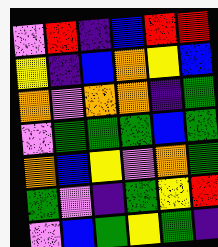[["violet", "red", "indigo", "blue", "red", "red"], ["yellow", "indigo", "blue", "orange", "yellow", "blue"], ["orange", "violet", "orange", "orange", "indigo", "green"], ["violet", "green", "green", "green", "blue", "green"], ["orange", "blue", "yellow", "violet", "orange", "green"], ["green", "violet", "indigo", "green", "yellow", "red"], ["violet", "blue", "green", "yellow", "green", "indigo"]]